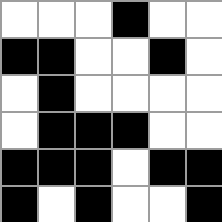[["white", "white", "white", "black", "white", "white"], ["black", "black", "white", "white", "black", "white"], ["white", "black", "white", "white", "white", "white"], ["white", "black", "black", "black", "white", "white"], ["black", "black", "black", "white", "black", "black"], ["black", "white", "black", "white", "white", "black"]]